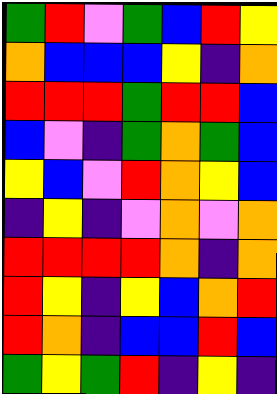[["green", "red", "violet", "green", "blue", "red", "yellow"], ["orange", "blue", "blue", "blue", "yellow", "indigo", "orange"], ["red", "red", "red", "green", "red", "red", "blue"], ["blue", "violet", "indigo", "green", "orange", "green", "blue"], ["yellow", "blue", "violet", "red", "orange", "yellow", "blue"], ["indigo", "yellow", "indigo", "violet", "orange", "violet", "orange"], ["red", "red", "red", "red", "orange", "indigo", "orange"], ["red", "yellow", "indigo", "yellow", "blue", "orange", "red"], ["red", "orange", "indigo", "blue", "blue", "red", "blue"], ["green", "yellow", "green", "red", "indigo", "yellow", "indigo"]]